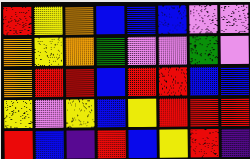[["red", "yellow", "orange", "blue", "blue", "blue", "violet", "violet"], ["orange", "yellow", "orange", "green", "violet", "violet", "green", "violet"], ["orange", "red", "red", "blue", "red", "red", "blue", "blue"], ["yellow", "violet", "yellow", "blue", "yellow", "red", "red", "red"], ["red", "blue", "indigo", "red", "blue", "yellow", "red", "indigo"]]